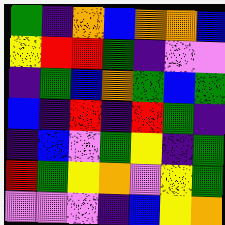[["green", "indigo", "orange", "blue", "orange", "orange", "blue"], ["yellow", "red", "red", "green", "indigo", "violet", "violet"], ["indigo", "green", "blue", "orange", "green", "blue", "green"], ["blue", "indigo", "red", "indigo", "red", "green", "indigo"], ["indigo", "blue", "violet", "green", "yellow", "indigo", "green"], ["red", "green", "yellow", "orange", "violet", "yellow", "green"], ["violet", "violet", "violet", "indigo", "blue", "yellow", "orange"]]